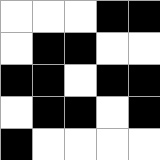[["white", "white", "white", "black", "black"], ["white", "black", "black", "white", "white"], ["black", "black", "white", "black", "black"], ["white", "black", "black", "white", "black"], ["black", "white", "white", "white", "white"]]